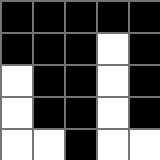[["black", "black", "black", "black", "black"], ["black", "black", "black", "white", "black"], ["white", "black", "black", "white", "black"], ["white", "black", "black", "white", "black"], ["white", "white", "black", "white", "white"]]